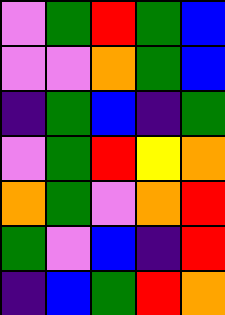[["violet", "green", "red", "green", "blue"], ["violet", "violet", "orange", "green", "blue"], ["indigo", "green", "blue", "indigo", "green"], ["violet", "green", "red", "yellow", "orange"], ["orange", "green", "violet", "orange", "red"], ["green", "violet", "blue", "indigo", "red"], ["indigo", "blue", "green", "red", "orange"]]